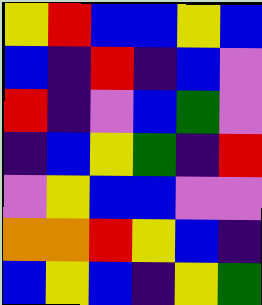[["yellow", "red", "blue", "blue", "yellow", "blue"], ["blue", "indigo", "red", "indigo", "blue", "violet"], ["red", "indigo", "violet", "blue", "green", "violet"], ["indigo", "blue", "yellow", "green", "indigo", "red"], ["violet", "yellow", "blue", "blue", "violet", "violet"], ["orange", "orange", "red", "yellow", "blue", "indigo"], ["blue", "yellow", "blue", "indigo", "yellow", "green"]]